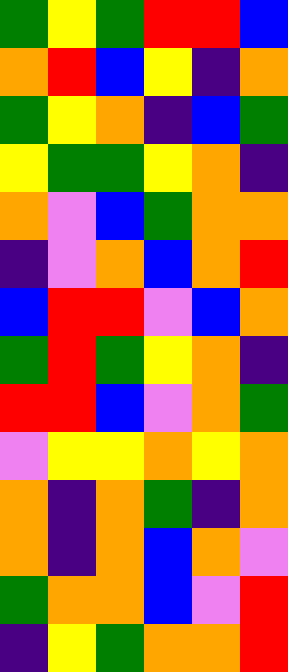[["green", "yellow", "green", "red", "red", "blue"], ["orange", "red", "blue", "yellow", "indigo", "orange"], ["green", "yellow", "orange", "indigo", "blue", "green"], ["yellow", "green", "green", "yellow", "orange", "indigo"], ["orange", "violet", "blue", "green", "orange", "orange"], ["indigo", "violet", "orange", "blue", "orange", "red"], ["blue", "red", "red", "violet", "blue", "orange"], ["green", "red", "green", "yellow", "orange", "indigo"], ["red", "red", "blue", "violet", "orange", "green"], ["violet", "yellow", "yellow", "orange", "yellow", "orange"], ["orange", "indigo", "orange", "green", "indigo", "orange"], ["orange", "indigo", "orange", "blue", "orange", "violet"], ["green", "orange", "orange", "blue", "violet", "red"], ["indigo", "yellow", "green", "orange", "orange", "red"]]